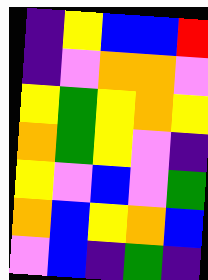[["indigo", "yellow", "blue", "blue", "red"], ["indigo", "violet", "orange", "orange", "violet"], ["yellow", "green", "yellow", "orange", "yellow"], ["orange", "green", "yellow", "violet", "indigo"], ["yellow", "violet", "blue", "violet", "green"], ["orange", "blue", "yellow", "orange", "blue"], ["violet", "blue", "indigo", "green", "indigo"]]